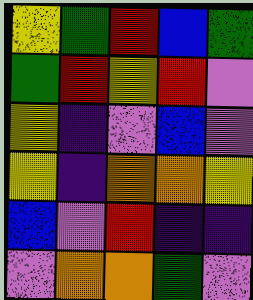[["yellow", "green", "red", "blue", "green"], ["green", "red", "yellow", "red", "violet"], ["yellow", "indigo", "violet", "blue", "violet"], ["yellow", "indigo", "orange", "orange", "yellow"], ["blue", "violet", "red", "indigo", "indigo"], ["violet", "orange", "orange", "green", "violet"]]